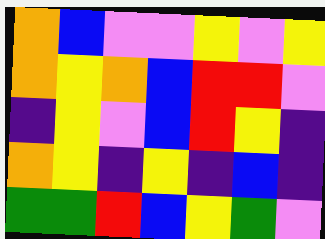[["orange", "blue", "violet", "violet", "yellow", "violet", "yellow"], ["orange", "yellow", "orange", "blue", "red", "red", "violet"], ["indigo", "yellow", "violet", "blue", "red", "yellow", "indigo"], ["orange", "yellow", "indigo", "yellow", "indigo", "blue", "indigo"], ["green", "green", "red", "blue", "yellow", "green", "violet"]]